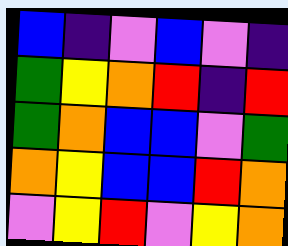[["blue", "indigo", "violet", "blue", "violet", "indigo"], ["green", "yellow", "orange", "red", "indigo", "red"], ["green", "orange", "blue", "blue", "violet", "green"], ["orange", "yellow", "blue", "blue", "red", "orange"], ["violet", "yellow", "red", "violet", "yellow", "orange"]]